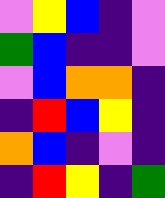[["violet", "yellow", "blue", "indigo", "violet"], ["green", "blue", "indigo", "indigo", "violet"], ["violet", "blue", "orange", "orange", "indigo"], ["indigo", "red", "blue", "yellow", "indigo"], ["orange", "blue", "indigo", "violet", "indigo"], ["indigo", "red", "yellow", "indigo", "green"]]